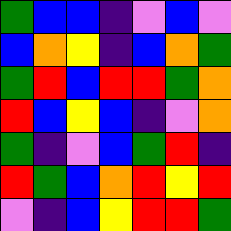[["green", "blue", "blue", "indigo", "violet", "blue", "violet"], ["blue", "orange", "yellow", "indigo", "blue", "orange", "green"], ["green", "red", "blue", "red", "red", "green", "orange"], ["red", "blue", "yellow", "blue", "indigo", "violet", "orange"], ["green", "indigo", "violet", "blue", "green", "red", "indigo"], ["red", "green", "blue", "orange", "red", "yellow", "red"], ["violet", "indigo", "blue", "yellow", "red", "red", "green"]]